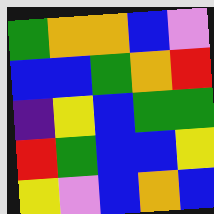[["green", "orange", "orange", "blue", "violet"], ["blue", "blue", "green", "orange", "red"], ["indigo", "yellow", "blue", "green", "green"], ["red", "green", "blue", "blue", "yellow"], ["yellow", "violet", "blue", "orange", "blue"]]